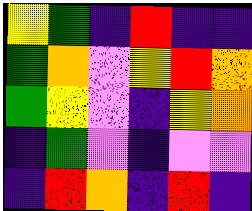[["yellow", "green", "indigo", "red", "indigo", "indigo"], ["green", "orange", "violet", "yellow", "red", "orange"], ["green", "yellow", "violet", "indigo", "yellow", "orange"], ["indigo", "green", "violet", "indigo", "violet", "violet"], ["indigo", "red", "orange", "indigo", "red", "indigo"]]